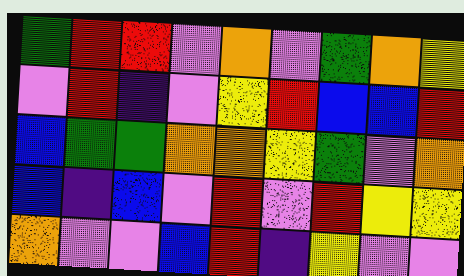[["green", "red", "red", "violet", "orange", "violet", "green", "orange", "yellow"], ["violet", "red", "indigo", "violet", "yellow", "red", "blue", "blue", "red"], ["blue", "green", "green", "orange", "orange", "yellow", "green", "violet", "orange"], ["blue", "indigo", "blue", "violet", "red", "violet", "red", "yellow", "yellow"], ["orange", "violet", "violet", "blue", "red", "indigo", "yellow", "violet", "violet"]]